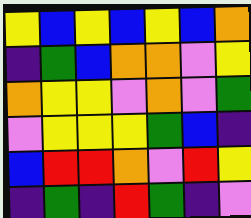[["yellow", "blue", "yellow", "blue", "yellow", "blue", "orange"], ["indigo", "green", "blue", "orange", "orange", "violet", "yellow"], ["orange", "yellow", "yellow", "violet", "orange", "violet", "green"], ["violet", "yellow", "yellow", "yellow", "green", "blue", "indigo"], ["blue", "red", "red", "orange", "violet", "red", "yellow"], ["indigo", "green", "indigo", "red", "green", "indigo", "violet"]]